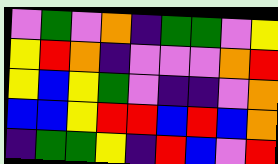[["violet", "green", "violet", "orange", "indigo", "green", "green", "violet", "yellow"], ["yellow", "red", "orange", "indigo", "violet", "violet", "violet", "orange", "red"], ["yellow", "blue", "yellow", "green", "violet", "indigo", "indigo", "violet", "orange"], ["blue", "blue", "yellow", "red", "red", "blue", "red", "blue", "orange"], ["indigo", "green", "green", "yellow", "indigo", "red", "blue", "violet", "red"]]